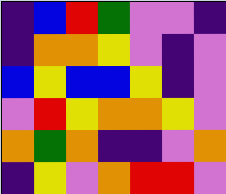[["indigo", "blue", "red", "green", "violet", "violet", "indigo"], ["indigo", "orange", "orange", "yellow", "violet", "indigo", "violet"], ["blue", "yellow", "blue", "blue", "yellow", "indigo", "violet"], ["violet", "red", "yellow", "orange", "orange", "yellow", "violet"], ["orange", "green", "orange", "indigo", "indigo", "violet", "orange"], ["indigo", "yellow", "violet", "orange", "red", "red", "violet"]]